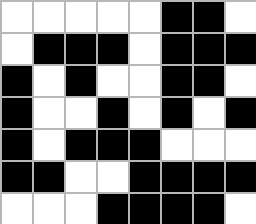[["white", "white", "white", "white", "white", "black", "black", "white"], ["white", "black", "black", "black", "white", "black", "black", "black"], ["black", "white", "black", "white", "white", "black", "black", "white"], ["black", "white", "white", "black", "white", "black", "white", "black"], ["black", "white", "black", "black", "black", "white", "white", "white"], ["black", "black", "white", "white", "black", "black", "black", "black"], ["white", "white", "white", "black", "black", "black", "black", "white"]]